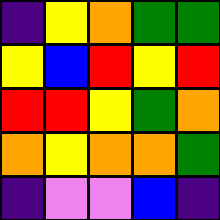[["indigo", "yellow", "orange", "green", "green"], ["yellow", "blue", "red", "yellow", "red"], ["red", "red", "yellow", "green", "orange"], ["orange", "yellow", "orange", "orange", "green"], ["indigo", "violet", "violet", "blue", "indigo"]]